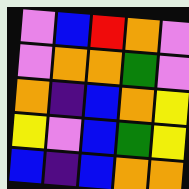[["violet", "blue", "red", "orange", "violet"], ["violet", "orange", "orange", "green", "violet"], ["orange", "indigo", "blue", "orange", "yellow"], ["yellow", "violet", "blue", "green", "yellow"], ["blue", "indigo", "blue", "orange", "orange"]]